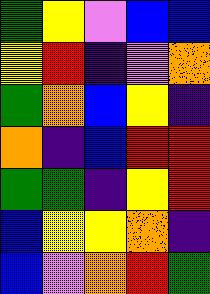[["green", "yellow", "violet", "blue", "blue"], ["yellow", "red", "indigo", "violet", "orange"], ["green", "orange", "blue", "yellow", "indigo"], ["orange", "indigo", "blue", "red", "red"], ["green", "green", "indigo", "yellow", "red"], ["blue", "yellow", "yellow", "orange", "indigo"], ["blue", "violet", "orange", "red", "green"]]